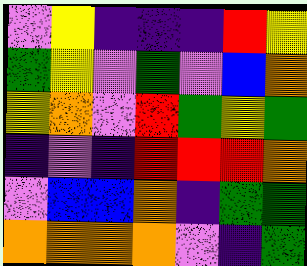[["violet", "yellow", "indigo", "indigo", "indigo", "red", "yellow"], ["green", "yellow", "violet", "green", "violet", "blue", "orange"], ["yellow", "orange", "violet", "red", "green", "yellow", "green"], ["indigo", "violet", "indigo", "red", "red", "red", "orange"], ["violet", "blue", "blue", "orange", "indigo", "green", "green"], ["orange", "orange", "orange", "orange", "violet", "indigo", "green"]]